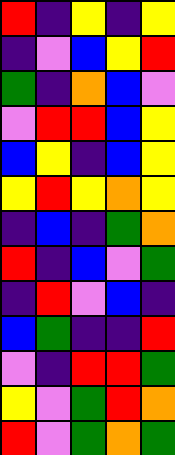[["red", "indigo", "yellow", "indigo", "yellow"], ["indigo", "violet", "blue", "yellow", "red"], ["green", "indigo", "orange", "blue", "violet"], ["violet", "red", "red", "blue", "yellow"], ["blue", "yellow", "indigo", "blue", "yellow"], ["yellow", "red", "yellow", "orange", "yellow"], ["indigo", "blue", "indigo", "green", "orange"], ["red", "indigo", "blue", "violet", "green"], ["indigo", "red", "violet", "blue", "indigo"], ["blue", "green", "indigo", "indigo", "red"], ["violet", "indigo", "red", "red", "green"], ["yellow", "violet", "green", "red", "orange"], ["red", "violet", "green", "orange", "green"]]